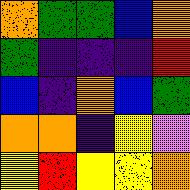[["orange", "green", "green", "blue", "orange"], ["green", "indigo", "indigo", "indigo", "red"], ["blue", "indigo", "orange", "blue", "green"], ["orange", "orange", "indigo", "yellow", "violet"], ["yellow", "red", "yellow", "yellow", "orange"]]